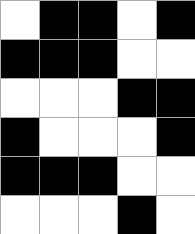[["white", "black", "black", "white", "black"], ["black", "black", "black", "white", "white"], ["white", "white", "white", "black", "black"], ["black", "white", "white", "white", "black"], ["black", "black", "black", "white", "white"], ["white", "white", "white", "black", "white"]]